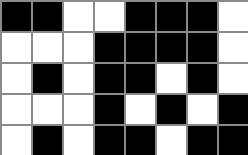[["black", "black", "white", "white", "black", "black", "black", "white"], ["white", "white", "white", "black", "black", "black", "black", "white"], ["white", "black", "white", "black", "black", "white", "black", "white"], ["white", "white", "white", "black", "white", "black", "white", "black"], ["white", "black", "white", "black", "black", "white", "black", "black"]]